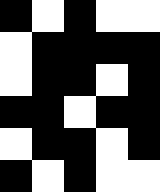[["black", "white", "black", "white", "white"], ["white", "black", "black", "black", "black"], ["white", "black", "black", "white", "black"], ["black", "black", "white", "black", "black"], ["white", "black", "black", "white", "black"], ["black", "white", "black", "white", "white"]]